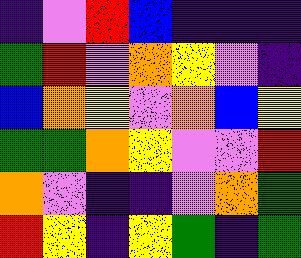[["indigo", "violet", "red", "blue", "indigo", "indigo", "indigo"], ["green", "red", "violet", "orange", "yellow", "violet", "indigo"], ["blue", "orange", "yellow", "violet", "orange", "blue", "yellow"], ["green", "green", "orange", "yellow", "violet", "violet", "red"], ["orange", "violet", "indigo", "indigo", "violet", "orange", "green"], ["red", "yellow", "indigo", "yellow", "green", "indigo", "green"]]